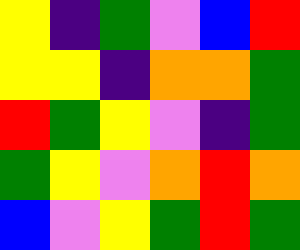[["yellow", "indigo", "green", "violet", "blue", "red"], ["yellow", "yellow", "indigo", "orange", "orange", "green"], ["red", "green", "yellow", "violet", "indigo", "green"], ["green", "yellow", "violet", "orange", "red", "orange"], ["blue", "violet", "yellow", "green", "red", "green"]]